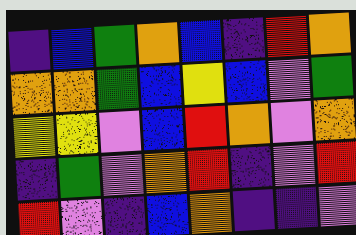[["indigo", "blue", "green", "orange", "blue", "indigo", "red", "orange"], ["orange", "orange", "green", "blue", "yellow", "blue", "violet", "green"], ["yellow", "yellow", "violet", "blue", "red", "orange", "violet", "orange"], ["indigo", "green", "violet", "orange", "red", "indigo", "violet", "red"], ["red", "violet", "indigo", "blue", "orange", "indigo", "indigo", "violet"]]